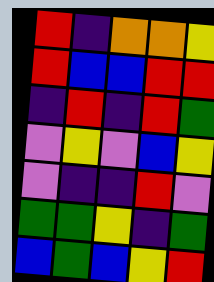[["red", "indigo", "orange", "orange", "yellow"], ["red", "blue", "blue", "red", "red"], ["indigo", "red", "indigo", "red", "green"], ["violet", "yellow", "violet", "blue", "yellow"], ["violet", "indigo", "indigo", "red", "violet"], ["green", "green", "yellow", "indigo", "green"], ["blue", "green", "blue", "yellow", "red"]]